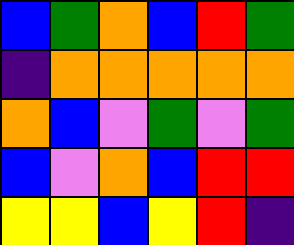[["blue", "green", "orange", "blue", "red", "green"], ["indigo", "orange", "orange", "orange", "orange", "orange"], ["orange", "blue", "violet", "green", "violet", "green"], ["blue", "violet", "orange", "blue", "red", "red"], ["yellow", "yellow", "blue", "yellow", "red", "indigo"]]